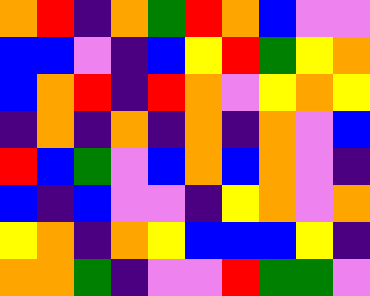[["orange", "red", "indigo", "orange", "green", "red", "orange", "blue", "violet", "violet"], ["blue", "blue", "violet", "indigo", "blue", "yellow", "red", "green", "yellow", "orange"], ["blue", "orange", "red", "indigo", "red", "orange", "violet", "yellow", "orange", "yellow"], ["indigo", "orange", "indigo", "orange", "indigo", "orange", "indigo", "orange", "violet", "blue"], ["red", "blue", "green", "violet", "blue", "orange", "blue", "orange", "violet", "indigo"], ["blue", "indigo", "blue", "violet", "violet", "indigo", "yellow", "orange", "violet", "orange"], ["yellow", "orange", "indigo", "orange", "yellow", "blue", "blue", "blue", "yellow", "indigo"], ["orange", "orange", "green", "indigo", "violet", "violet", "red", "green", "green", "violet"]]